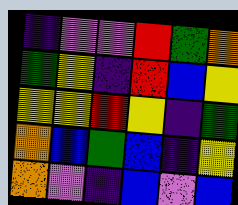[["indigo", "violet", "violet", "red", "green", "orange"], ["green", "yellow", "indigo", "red", "blue", "yellow"], ["yellow", "yellow", "red", "yellow", "indigo", "green"], ["orange", "blue", "green", "blue", "indigo", "yellow"], ["orange", "violet", "indigo", "blue", "violet", "blue"]]